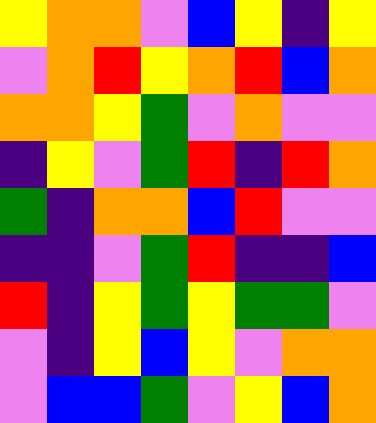[["yellow", "orange", "orange", "violet", "blue", "yellow", "indigo", "yellow"], ["violet", "orange", "red", "yellow", "orange", "red", "blue", "orange"], ["orange", "orange", "yellow", "green", "violet", "orange", "violet", "violet"], ["indigo", "yellow", "violet", "green", "red", "indigo", "red", "orange"], ["green", "indigo", "orange", "orange", "blue", "red", "violet", "violet"], ["indigo", "indigo", "violet", "green", "red", "indigo", "indigo", "blue"], ["red", "indigo", "yellow", "green", "yellow", "green", "green", "violet"], ["violet", "indigo", "yellow", "blue", "yellow", "violet", "orange", "orange"], ["violet", "blue", "blue", "green", "violet", "yellow", "blue", "orange"]]